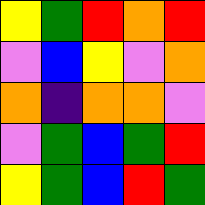[["yellow", "green", "red", "orange", "red"], ["violet", "blue", "yellow", "violet", "orange"], ["orange", "indigo", "orange", "orange", "violet"], ["violet", "green", "blue", "green", "red"], ["yellow", "green", "blue", "red", "green"]]